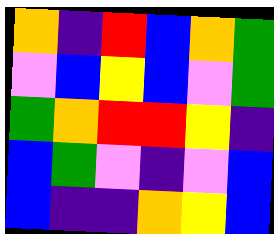[["orange", "indigo", "red", "blue", "orange", "green"], ["violet", "blue", "yellow", "blue", "violet", "green"], ["green", "orange", "red", "red", "yellow", "indigo"], ["blue", "green", "violet", "indigo", "violet", "blue"], ["blue", "indigo", "indigo", "orange", "yellow", "blue"]]